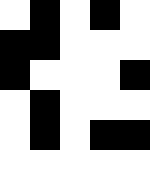[["white", "black", "white", "black", "white"], ["black", "black", "white", "white", "white"], ["black", "white", "white", "white", "black"], ["white", "black", "white", "white", "white"], ["white", "black", "white", "black", "black"], ["white", "white", "white", "white", "white"]]